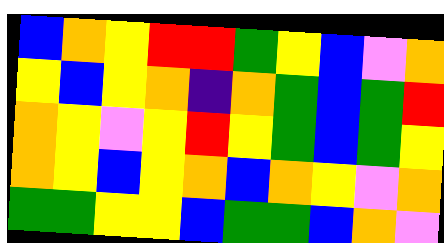[["blue", "orange", "yellow", "red", "red", "green", "yellow", "blue", "violet", "orange"], ["yellow", "blue", "yellow", "orange", "indigo", "orange", "green", "blue", "green", "red"], ["orange", "yellow", "violet", "yellow", "red", "yellow", "green", "blue", "green", "yellow"], ["orange", "yellow", "blue", "yellow", "orange", "blue", "orange", "yellow", "violet", "orange"], ["green", "green", "yellow", "yellow", "blue", "green", "green", "blue", "orange", "violet"]]